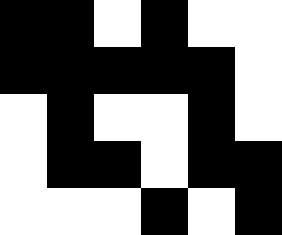[["black", "black", "white", "black", "white", "white"], ["black", "black", "black", "black", "black", "white"], ["white", "black", "white", "white", "black", "white"], ["white", "black", "black", "white", "black", "black"], ["white", "white", "white", "black", "white", "black"]]